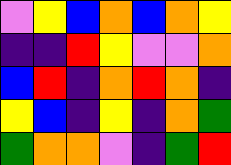[["violet", "yellow", "blue", "orange", "blue", "orange", "yellow"], ["indigo", "indigo", "red", "yellow", "violet", "violet", "orange"], ["blue", "red", "indigo", "orange", "red", "orange", "indigo"], ["yellow", "blue", "indigo", "yellow", "indigo", "orange", "green"], ["green", "orange", "orange", "violet", "indigo", "green", "red"]]